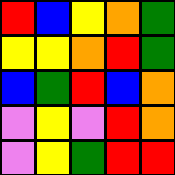[["red", "blue", "yellow", "orange", "green"], ["yellow", "yellow", "orange", "red", "green"], ["blue", "green", "red", "blue", "orange"], ["violet", "yellow", "violet", "red", "orange"], ["violet", "yellow", "green", "red", "red"]]